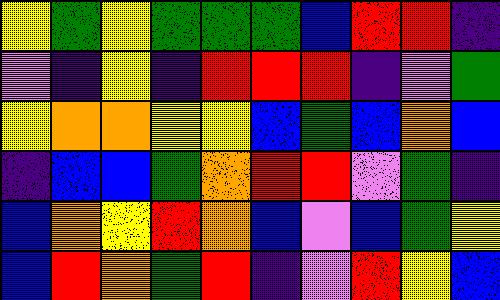[["yellow", "green", "yellow", "green", "green", "green", "blue", "red", "red", "indigo"], ["violet", "indigo", "yellow", "indigo", "red", "red", "red", "indigo", "violet", "green"], ["yellow", "orange", "orange", "yellow", "yellow", "blue", "green", "blue", "orange", "blue"], ["indigo", "blue", "blue", "green", "orange", "red", "red", "violet", "green", "indigo"], ["blue", "orange", "yellow", "red", "orange", "blue", "violet", "blue", "green", "yellow"], ["blue", "red", "orange", "green", "red", "indigo", "violet", "red", "yellow", "blue"]]